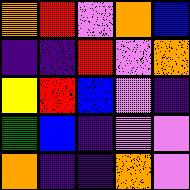[["orange", "red", "violet", "orange", "blue"], ["indigo", "indigo", "red", "violet", "orange"], ["yellow", "red", "blue", "violet", "indigo"], ["green", "blue", "indigo", "violet", "violet"], ["orange", "indigo", "indigo", "orange", "violet"]]